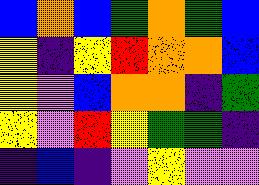[["blue", "orange", "blue", "green", "orange", "green", "blue"], ["yellow", "indigo", "yellow", "red", "orange", "orange", "blue"], ["yellow", "violet", "blue", "orange", "orange", "indigo", "green"], ["yellow", "violet", "red", "yellow", "green", "green", "indigo"], ["indigo", "blue", "indigo", "violet", "yellow", "violet", "violet"]]